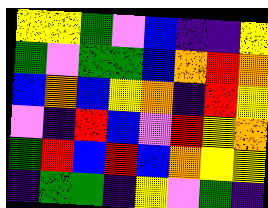[["yellow", "yellow", "green", "violet", "blue", "indigo", "indigo", "yellow"], ["green", "violet", "green", "green", "blue", "orange", "red", "orange"], ["blue", "orange", "blue", "yellow", "orange", "indigo", "red", "yellow"], ["violet", "indigo", "red", "blue", "violet", "red", "yellow", "orange"], ["green", "red", "blue", "red", "blue", "orange", "yellow", "yellow"], ["indigo", "green", "green", "indigo", "yellow", "violet", "green", "indigo"]]